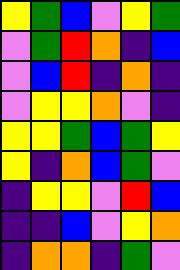[["yellow", "green", "blue", "violet", "yellow", "green"], ["violet", "green", "red", "orange", "indigo", "blue"], ["violet", "blue", "red", "indigo", "orange", "indigo"], ["violet", "yellow", "yellow", "orange", "violet", "indigo"], ["yellow", "yellow", "green", "blue", "green", "yellow"], ["yellow", "indigo", "orange", "blue", "green", "violet"], ["indigo", "yellow", "yellow", "violet", "red", "blue"], ["indigo", "indigo", "blue", "violet", "yellow", "orange"], ["indigo", "orange", "orange", "indigo", "green", "violet"]]